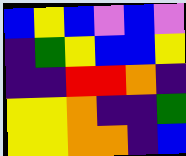[["blue", "yellow", "blue", "violet", "blue", "violet"], ["indigo", "green", "yellow", "blue", "blue", "yellow"], ["indigo", "indigo", "red", "red", "orange", "indigo"], ["yellow", "yellow", "orange", "indigo", "indigo", "green"], ["yellow", "yellow", "orange", "orange", "indigo", "blue"]]